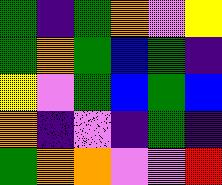[["green", "indigo", "green", "orange", "violet", "yellow"], ["green", "orange", "green", "blue", "green", "indigo"], ["yellow", "violet", "green", "blue", "green", "blue"], ["orange", "indigo", "violet", "indigo", "green", "indigo"], ["green", "orange", "orange", "violet", "violet", "red"]]